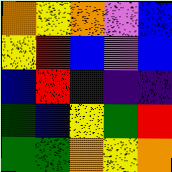[["orange", "yellow", "orange", "violet", "blue"], ["yellow", "red", "blue", "violet", "blue"], ["blue", "red", "indigo", "indigo", "indigo"], ["green", "blue", "yellow", "green", "red"], ["green", "green", "orange", "yellow", "orange"]]